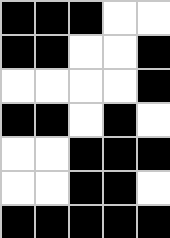[["black", "black", "black", "white", "white"], ["black", "black", "white", "white", "black"], ["white", "white", "white", "white", "black"], ["black", "black", "white", "black", "white"], ["white", "white", "black", "black", "black"], ["white", "white", "black", "black", "white"], ["black", "black", "black", "black", "black"]]